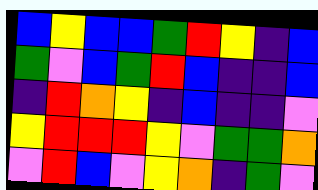[["blue", "yellow", "blue", "blue", "green", "red", "yellow", "indigo", "blue"], ["green", "violet", "blue", "green", "red", "blue", "indigo", "indigo", "blue"], ["indigo", "red", "orange", "yellow", "indigo", "blue", "indigo", "indigo", "violet"], ["yellow", "red", "red", "red", "yellow", "violet", "green", "green", "orange"], ["violet", "red", "blue", "violet", "yellow", "orange", "indigo", "green", "violet"]]